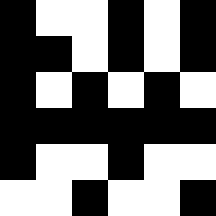[["black", "white", "white", "black", "white", "black"], ["black", "black", "white", "black", "white", "black"], ["black", "white", "black", "white", "black", "white"], ["black", "black", "black", "black", "black", "black"], ["black", "white", "white", "black", "white", "white"], ["white", "white", "black", "white", "white", "black"]]